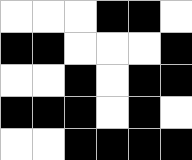[["white", "white", "white", "black", "black", "white"], ["black", "black", "white", "white", "white", "black"], ["white", "white", "black", "white", "black", "black"], ["black", "black", "black", "white", "black", "white"], ["white", "white", "black", "black", "black", "black"]]